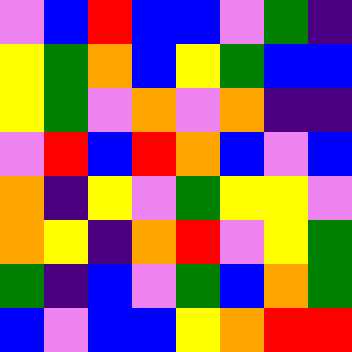[["violet", "blue", "red", "blue", "blue", "violet", "green", "indigo"], ["yellow", "green", "orange", "blue", "yellow", "green", "blue", "blue"], ["yellow", "green", "violet", "orange", "violet", "orange", "indigo", "indigo"], ["violet", "red", "blue", "red", "orange", "blue", "violet", "blue"], ["orange", "indigo", "yellow", "violet", "green", "yellow", "yellow", "violet"], ["orange", "yellow", "indigo", "orange", "red", "violet", "yellow", "green"], ["green", "indigo", "blue", "violet", "green", "blue", "orange", "green"], ["blue", "violet", "blue", "blue", "yellow", "orange", "red", "red"]]